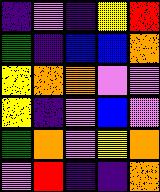[["indigo", "violet", "indigo", "yellow", "red"], ["green", "indigo", "blue", "blue", "orange"], ["yellow", "orange", "orange", "violet", "violet"], ["yellow", "indigo", "violet", "blue", "violet"], ["green", "orange", "violet", "yellow", "orange"], ["violet", "red", "indigo", "indigo", "orange"]]